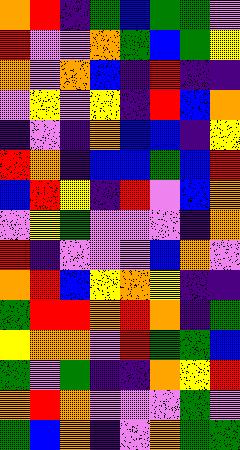[["orange", "red", "indigo", "green", "blue", "green", "green", "violet"], ["red", "violet", "violet", "orange", "green", "blue", "green", "yellow"], ["orange", "violet", "orange", "blue", "indigo", "red", "indigo", "indigo"], ["violet", "yellow", "violet", "yellow", "indigo", "red", "blue", "orange"], ["indigo", "violet", "indigo", "orange", "blue", "blue", "indigo", "yellow"], ["red", "orange", "indigo", "blue", "blue", "green", "blue", "red"], ["blue", "red", "yellow", "indigo", "red", "violet", "blue", "orange"], ["violet", "yellow", "green", "violet", "violet", "violet", "indigo", "orange"], ["red", "indigo", "violet", "violet", "violet", "blue", "orange", "violet"], ["orange", "red", "blue", "yellow", "orange", "yellow", "indigo", "indigo"], ["green", "red", "red", "orange", "red", "orange", "indigo", "green"], ["yellow", "orange", "orange", "violet", "red", "green", "green", "blue"], ["green", "violet", "green", "indigo", "indigo", "orange", "yellow", "red"], ["orange", "red", "orange", "violet", "violet", "violet", "green", "violet"], ["green", "blue", "orange", "indigo", "violet", "orange", "green", "green"]]